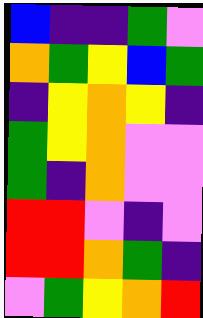[["blue", "indigo", "indigo", "green", "violet"], ["orange", "green", "yellow", "blue", "green"], ["indigo", "yellow", "orange", "yellow", "indigo"], ["green", "yellow", "orange", "violet", "violet"], ["green", "indigo", "orange", "violet", "violet"], ["red", "red", "violet", "indigo", "violet"], ["red", "red", "orange", "green", "indigo"], ["violet", "green", "yellow", "orange", "red"]]